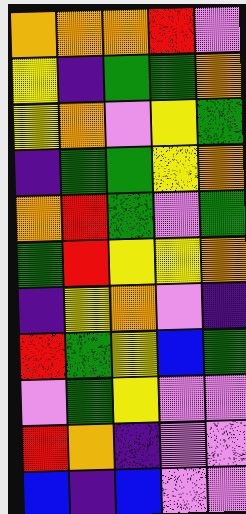[["orange", "orange", "orange", "red", "violet"], ["yellow", "indigo", "green", "green", "orange"], ["yellow", "orange", "violet", "yellow", "green"], ["indigo", "green", "green", "yellow", "orange"], ["orange", "red", "green", "violet", "green"], ["green", "red", "yellow", "yellow", "orange"], ["indigo", "yellow", "orange", "violet", "indigo"], ["red", "green", "yellow", "blue", "green"], ["violet", "green", "yellow", "violet", "violet"], ["red", "orange", "indigo", "violet", "violet"], ["blue", "indigo", "blue", "violet", "violet"]]